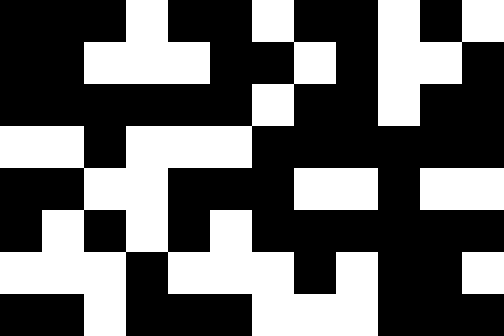[["black", "black", "black", "white", "black", "black", "white", "black", "black", "white", "black", "white"], ["black", "black", "white", "white", "white", "black", "black", "white", "black", "white", "white", "black"], ["black", "black", "black", "black", "black", "black", "white", "black", "black", "white", "black", "black"], ["white", "white", "black", "white", "white", "white", "black", "black", "black", "black", "black", "black"], ["black", "black", "white", "white", "black", "black", "black", "white", "white", "black", "white", "white"], ["black", "white", "black", "white", "black", "white", "black", "black", "black", "black", "black", "black"], ["white", "white", "white", "black", "white", "white", "white", "black", "white", "black", "black", "white"], ["black", "black", "white", "black", "black", "black", "white", "white", "white", "black", "black", "black"]]